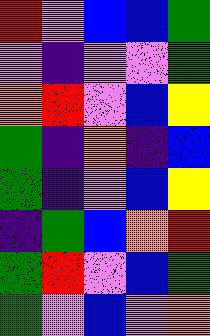[["red", "violet", "blue", "blue", "green"], ["violet", "indigo", "violet", "violet", "green"], ["orange", "red", "violet", "blue", "yellow"], ["green", "indigo", "orange", "indigo", "blue"], ["green", "indigo", "violet", "blue", "yellow"], ["indigo", "green", "blue", "orange", "red"], ["green", "red", "violet", "blue", "green"], ["green", "violet", "blue", "violet", "orange"]]